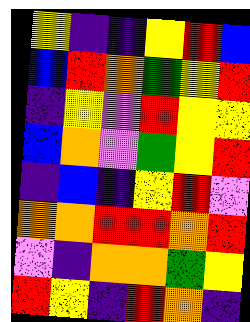[["yellow", "indigo", "indigo", "yellow", "red", "blue"], ["blue", "red", "orange", "green", "yellow", "red"], ["indigo", "yellow", "violet", "red", "yellow", "yellow"], ["blue", "orange", "violet", "green", "yellow", "red"], ["indigo", "blue", "indigo", "yellow", "red", "violet"], ["orange", "orange", "red", "red", "orange", "red"], ["violet", "indigo", "orange", "orange", "green", "yellow"], ["red", "yellow", "indigo", "red", "orange", "indigo"]]